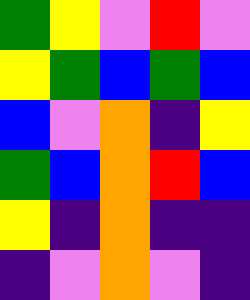[["green", "yellow", "violet", "red", "violet"], ["yellow", "green", "blue", "green", "blue"], ["blue", "violet", "orange", "indigo", "yellow"], ["green", "blue", "orange", "red", "blue"], ["yellow", "indigo", "orange", "indigo", "indigo"], ["indigo", "violet", "orange", "violet", "indigo"]]